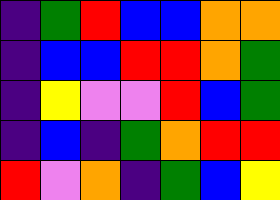[["indigo", "green", "red", "blue", "blue", "orange", "orange"], ["indigo", "blue", "blue", "red", "red", "orange", "green"], ["indigo", "yellow", "violet", "violet", "red", "blue", "green"], ["indigo", "blue", "indigo", "green", "orange", "red", "red"], ["red", "violet", "orange", "indigo", "green", "blue", "yellow"]]